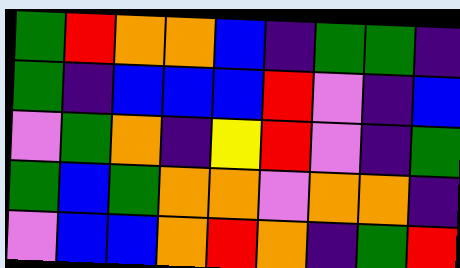[["green", "red", "orange", "orange", "blue", "indigo", "green", "green", "indigo"], ["green", "indigo", "blue", "blue", "blue", "red", "violet", "indigo", "blue"], ["violet", "green", "orange", "indigo", "yellow", "red", "violet", "indigo", "green"], ["green", "blue", "green", "orange", "orange", "violet", "orange", "orange", "indigo"], ["violet", "blue", "blue", "orange", "red", "orange", "indigo", "green", "red"]]